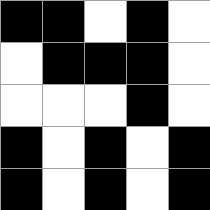[["black", "black", "white", "black", "white"], ["white", "black", "black", "black", "white"], ["white", "white", "white", "black", "white"], ["black", "white", "black", "white", "black"], ["black", "white", "black", "white", "black"]]